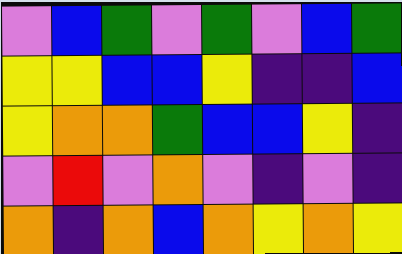[["violet", "blue", "green", "violet", "green", "violet", "blue", "green"], ["yellow", "yellow", "blue", "blue", "yellow", "indigo", "indigo", "blue"], ["yellow", "orange", "orange", "green", "blue", "blue", "yellow", "indigo"], ["violet", "red", "violet", "orange", "violet", "indigo", "violet", "indigo"], ["orange", "indigo", "orange", "blue", "orange", "yellow", "orange", "yellow"]]